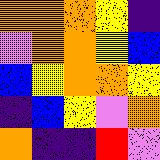[["orange", "orange", "orange", "yellow", "indigo"], ["violet", "orange", "orange", "yellow", "blue"], ["blue", "yellow", "orange", "orange", "yellow"], ["indigo", "blue", "yellow", "violet", "orange"], ["orange", "indigo", "indigo", "red", "violet"]]